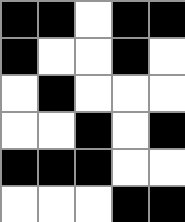[["black", "black", "white", "black", "black"], ["black", "white", "white", "black", "white"], ["white", "black", "white", "white", "white"], ["white", "white", "black", "white", "black"], ["black", "black", "black", "white", "white"], ["white", "white", "white", "black", "black"]]